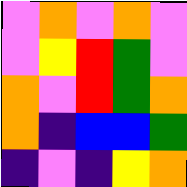[["violet", "orange", "violet", "orange", "violet"], ["violet", "yellow", "red", "green", "violet"], ["orange", "violet", "red", "green", "orange"], ["orange", "indigo", "blue", "blue", "green"], ["indigo", "violet", "indigo", "yellow", "orange"]]